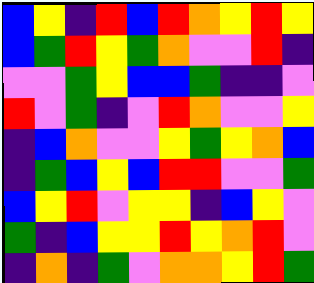[["blue", "yellow", "indigo", "red", "blue", "red", "orange", "yellow", "red", "yellow"], ["blue", "green", "red", "yellow", "green", "orange", "violet", "violet", "red", "indigo"], ["violet", "violet", "green", "yellow", "blue", "blue", "green", "indigo", "indigo", "violet"], ["red", "violet", "green", "indigo", "violet", "red", "orange", "violet", "violet", "yellow"], ["indigo", "blue", "orange", "violet", "violet", "yellow", "green", "yellow", "orange", "blue"], ["indigo", "green", "blue", "yellow", "blue", "red", "red", "violet", "violet", "green"], ["blue", "yellow", "red", "violet", "yellow", "yellow", "indigo", "blue", "yellow", "violet"], ["green", "indigo", "blue", "yellow", "yellow", "red", "yellow", "orange", "red", "violet"], ["indigo", "orange", "indigo", "green", "violet", "orange", "orange", "yellow", "red", "green"]]